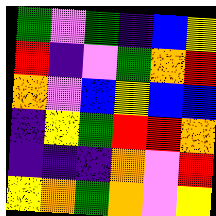[["green", "violet", "green", "indigo", "blue", "yellow"], ["red", "indigo", "violet", "green", "orange", "red"], ["orange", "violet", "blue", "yellow", "blue", "blue"], ["indigo", "yellow", "green", "red", "red", "orange"], ["indigo", "indigo", "indigo", "orange", "violet", "red"], ["yellow", "orange", "green", "orange", "violet", "yellow"]]